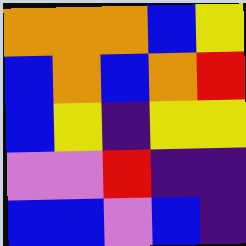[["orange", "orange", "orange", "blue", "yellow"], ["blue", "orange", "blue", "orange", "red"], ["blue", "yellow", "indigo", "yellow", "yellow"], ["violet", "violet", "red", "indigo", "indigo"], ["blue", "blue", "violet", "blue", "indigo"]]